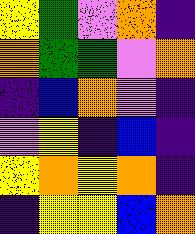[["yellow", "green", "violet", "orange", "indigo"], ["orange", "green", "green", "violet", "orange"], ["indigo", "blue", "orange", "violet", "indigo"], ["violet", "yellow", "indigo", "blue", "indigo"], ["yellow", "orange", "yellow", "orange", "indigo"], ["indigo", "yellow", "yellow", "blue", "orange"]]